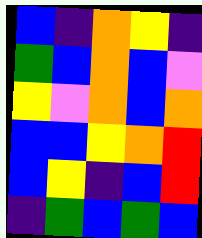[["blue", "indigo", "orange", "yellow", "indigo"], ["green", "blue", "orange", "blue", "violet"], ["yellow", "violet", "orange", "blue", "orange"], ["blue", "blue", "yellow", "orange", "red"], ["blue", "yellow", "indigo", "blue", "red"], ["indigo", "green", "blue", "green", "blue"]]